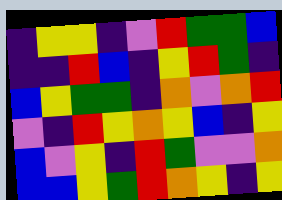[["indigo", "yellow", "yellow", "indigo", "violet", "red", "green", "green", "blue"], ["indigo", "indigo", "red", "blue", "indigo", "yellow", "red", "green", "indigo"], ["blue", "yellow", "green", "green", "indigo", "orange", "violet", "orange", "red"], ["violet", "indigo", "red", "yellow", "orange", "yellow", "blue", "indigo", "yellow"], ["blue", "violet", "yellow", "indigo", "red", "green", "violet", "violet", "orange"], ["blue", "blue", "yellow", "green", "red", "orange", "yellow", "indigo", "yellow"]]